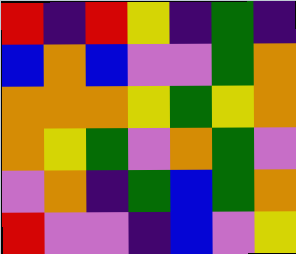[["red", "indigo", "red", "yellow", "indigo", "green", "indigo"], ["blue", "orange", "blue", "violet", "violet", "green", "orange"], ["orange", "orange", "orange", "yellow", "green", "yellow", "orange"], ["orange", "yellow", "green", "violet", "orange", "green", "violet"], ["violet", "orange", "indigo", "green", "blue", "green", "orange"], ["red", "violet", "violet", "indigo", "blue", "violet", "yellow"]]